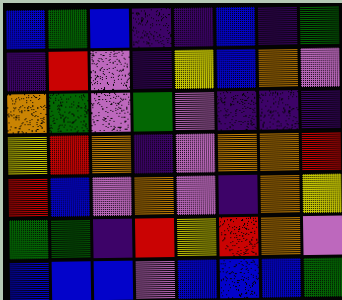[["blue", "green", "blue", "indigo", "indigo", "blue", "indigo", "green"], ["indigo", "red", "violet", "indigo", "yellow", "blue", "orange", "violet"], ["orange", "green", "violet", "green", "violet", "indigo", "indigo", "indigo"], ["yellow", "red", "orange", "indigo", "violet", "orange", "orange", "red"], ["red", "blue", "violet", "orange", "violet", "indigo", "orange", "yellow"], ["green", "green", "indigo", "red", "yellow", "red", "orange", "violet"], ["blue", "blue", "blue", "violet", "blue", "blue", "blue", "green"]]